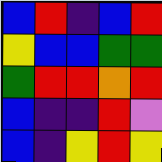[["blue", "red", "indigo", "blue", "red"], ["yellow", "blue", "blue", "green", "green"], ["green", "red", "red", "orange", "red"], ["blue", "indigo", "indigo", "red", "violet"], ["blue", "indigo", "yellow", "red", "yellow"]]